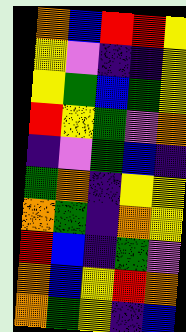[["orange", "blue", "red", "red", "yellow"], ["yellow", "violet", "indigo", "indigo", "yellow"], ["yellow", "green", "blue", "green", "yellow"], ["red", "yellow", "green", "violet", "orange"], ["indigo", "violet", "green", "blue", "indigo"], ["green", "orange", "indigo", "yellow", "yellow"], ["orange", "green", "indigo", "orange", "yellow"], ["red", "blue", "indigo", "green", "violet"], ["orange", "blue", "yellow", "red", "orange"], ["orange", "green", "yellow", "indigo", "blue"]]